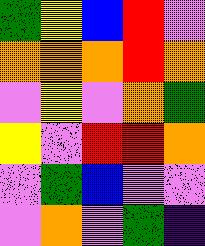[["green", "yellow", "blue", "red", "violet"], ["orange", "orange", "orange", "red", "orange"], ["violet", "yellow", "violet", "orange", "green"], ["yellow", "violet", "red", "red", "orange"], ["violet", "green", "blue", "violet", "violet"], ["violet", "orange", "violet", "green", "indigo"]]